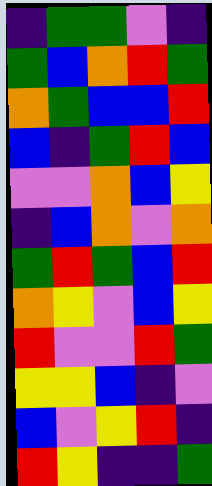[["indigo", "green", "green", "violet", "indigo"], ["green", "blue", "orange", "red", "green"], ["orange", "green", "blue", "blue", "red"], ["blue", "indigo", "green", "red", "blue"], ["violet", "violet", "orange", "blue", "yellow"], ["indigo", "blue", "orange", "violet", "orange"], ["green", "red", "green", "blue", "red"], ["orange", "yellow", "violet", "blue", "yellow"], ["red", "violet", "violet", "red", "green"], ["yellow", "yellow", "blue", "indigo", "violet"], ["blue", "violet", "yellow", "red", "indigo"], ["red", "yellow", "indigo", "indigo", "green"]]